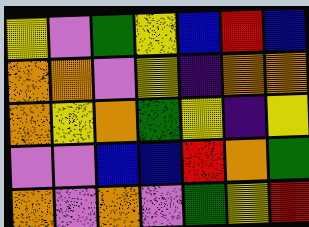[["yellow", "violet", "green", "yellow", "blue", "red", "blue"], ["orange", "orange", "violet", "yellow", "indigo", "orange", "orange"], ["orange", "yellow", "orange", "green", "yellow", "indigo", "yellow"], ["violet", "violet", "blue", "blue", "red", "orange", "green"], ["orange", "violet", "orange", "violet", "green", "yellow", "red"]]